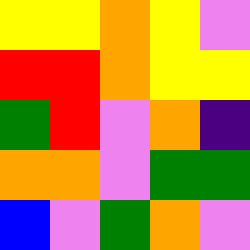[["yellow", "yellow", "orange", "yellow", "violet"], ["red", "red", "orange", "yellow", "yellow"], ["green", "red", "violet", "orange", "indigo"], ["orange", "orange", "violet", "green", "green"], ["blue", "violet", "green", "orange", "violet"]]